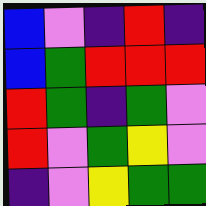[["blue", "violet", "indigo", "red", "indigo"], ["blue", "green", "red", "red", "red"], ["red", "green", "indigo", "green", "violet"], ["red", "violet", "green", "yellow", "violet"], ["indigo", "violet", "yellow", "green", "green"]]